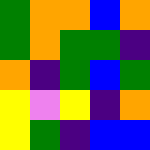[["green", "orange", "orange", "blue", "orange"], ["green", "orange", "green", "green", "indigo"], ["orange", "indigo", "green", "blue", "green"], ["yellow", "violet", "yellow", "indigo", "orange"], ["yellow", "green", "indigo", "blue", "blue"]]